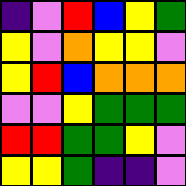[["indigo", "violet", "red", "blue", "yellow", "green"], ["yellow", "violet", "orange", "yellow", "yellow", "violet"], ["yellow", "red", "blue", "orange", "orange", "orange"], ["violet", "violet", "yellow", "green", "green", "green"], ["red", "red", "green", "green", "yellow", "violet"], ["yellow", "yellow", "green", "indigo", "indigo", "violet"]]